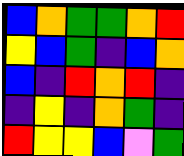[["blue", "orange", "green", "green", "orange", "red"], ["yellow", "blue", "green", "indigo", "blue", "orange"], ["blue", "indigo", "red", "orange", "red", "indigo"], ["indigo", "yellow", "indigo", "orange", "green", "indigo"], ["red", "yellow", "yellow", "blue", "violet", "green"]]